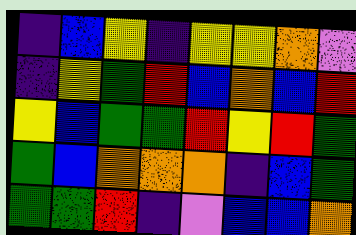[["indigo", "blue", "yellow", "indigo", "yellow", "yellow", "orange", "violet"], ["indigo", "yellow", "green", "red", "blue", "orange", "blue", "red"], ["yellow", "blue", "green", "green", "red", "yellow", "red", "green"], ["green", "blue", "orange", "orange", "orange", "indigo", "blue", "green"], ["green", "green", "red", "indigo", "violet", "blue", "blue", "orange"]]